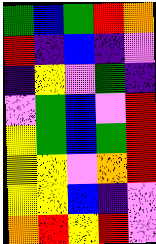[["green", "blue", "green", "red", "orange"], ["red", "indigo", "blue", "indigo", "violet"], ["indigo", "yellow", "violet", "green", "indigo"], ["violet", "green", "blue", "violet", "red"], ["yellow", "green", "blue", "green", "red"], ["yellow", "yellow", "violet", "orange", "red"], ["yellow", "yellow", "blue", "indigo", "violet"], ["orange", "red", "yellow", "red", "violet"]]